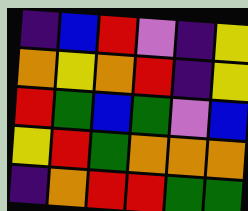[["indigo", "blue", "red", "violet", "indigo", "yellow"], ["orange", "yellow", "orange", "red", "indigo", "yellow"], ["red", "green", "blue", "green", "violet", "blue"], ["yellow", "red", "green", "orange", "orange", "orange"], ["indigo", "orange", "red", "red", "green", "green"]]